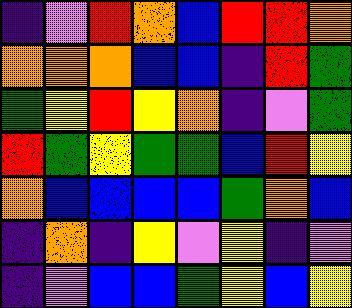[["indigo", "violet", "red", "orange", "blue", "red", "red", "orange"], ["orange", "orange", "orange", "blue", "blue", "indigo", "red", "green"], ["green", "yellow", "red", "yellow", "orange", "indigo", "violet", "green"], ["red", "green", "yellow", "green", "green", "blue", "red", "yellow"], ["orange", "blue", "blue", "blue", "blue", "green", "orange", "blue"], ["indigo", "orange", "indigo", "yellow", "violet", "yellow", "indigo", "violet"], ["indigo", "violet", "blue", "blue", "green", "yellow", "blue", "yellow"]]